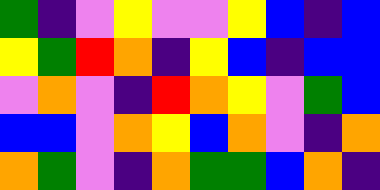[["green", "indigo", "violet", "yellow", "violet", "violet", "yellow", "blue", "indigo", "blue"], ["yellow", "green", "red", "orange", "indigo", "yellow", "blue", "indigo", "blue", "blue"], ["violet", "orange", "violet", "indigo", "red", "orange", "yellow", "violet", "green", "blue"], ["blue", "blue", "violet", "orange", "yellow", "blue", "orange", "violet", "indigo", "orange"], ["orange", "green", "violet", "indigo", "orange", "green", "green", "blue", "orange", "indigo"]]